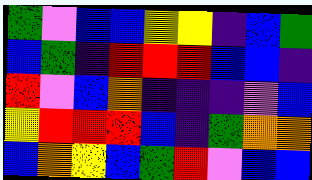[["green", "violet", "blue", "blue", "yellow", "yellow", "indigo", "blue", "green"], ["blue", "green", "indigo", "red", "red", "red", "blue", "blue", "indigo"], ["red", "violet", "blue", "orange", "indigo", "indigo", "indigo", "violet", "blue"], ["yellow", "red", "red", "red", "blue", "indigo", "green", "orange", "orange"], ["blue", "orange", "yellow", "blue", "green", "red", "violet", "blue", "blue"]]